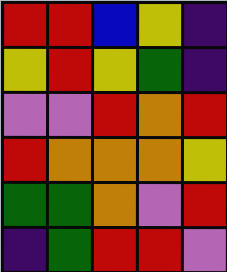[["red", "red", "blue", "yellow", "indigo"], ["yellow", "red", "yellow", "green", "indigo"], ["violet", "violet", "red", "orange", "red"], ["red", "orange", "orange", "orange", "yellow"], ["green", "green", "orange", "violet", "red"], ["indigo", "green", "red", "red", "violet"]]